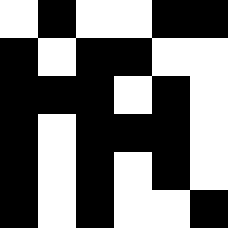[["white", "black", "white", "white", "black", "black"], ["black", "white", "black", "black", "white", "white"], ["black", "black", "black", "white", "black", "white"], ["black", "white", "black", "black", "black", "white"], ["black", "white", "black", "white", "black", "white"], ["black", "white", "black", "white", "white", "black"]]